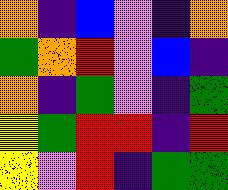[["orange", "indigo", "blue", "violet", "indigo", "orange"], ["green", "orange", "red", "violet", "blue", "indigo"], ["orange", "indigo", "green", "violet", "indigo", "green"], ["yellow", "green", "red", "red", "indigo", "red"], ["yellow", "violet", "red", "indigo", "green", "green"]]